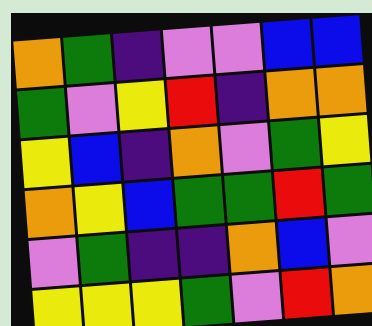[["orange", "green", "indigo", "violet", "violet", "blue", "blue"], ["green", "violet", "yellow", "red", "indigo", "orange", "orange"], ["yellow", "blue", "indigo", "orange", "violet", "green", "yellow"], ["orange", "yellow", "blue", "green", "green", "red", "green"], ["violet", "green", "indigo", "indigo", "orange", "blue", "violet"], ["yellow", "yellow", "yellow", "green", "violet", "red", "orange"]]